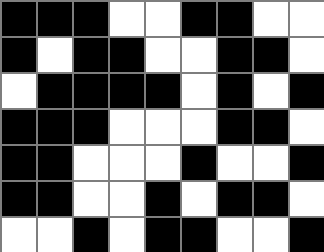[["black", "black", "black", "white", "white", "black", "black", "white", "white"], ["black", "white", "black", "black", "white", "white", "black", "black", "white"], ["white", "black", "black", "black", "black", "white", "black", "white", "black"], ["black", "black", "black", "white", "white", "white", "black", "black", "white"], ["black", "black", "white", "white", "white", "black", "white", "white", "black"], ["black", "black", "white", "white", "black", "white", "black", "black", "white"], ["white", "white", "black", "white", "black", "black", "white", "white", "black"]]